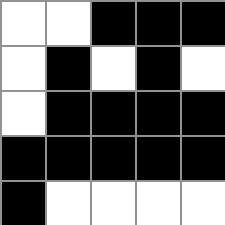[["white", "white", "black", "black", "black"], ["white", "black", "white", "black", "white"], ["white", "black", "black", "black", "black"], ["black", "black", "black", "black", "black"], ["black", "white", "white", "white", "white"]]